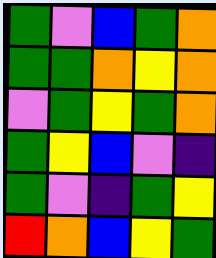[["green", "violet", "blue", "green", "orange"], ["green", "green", "orange", "yellow", "orange"], ["violet", "green", "yellow", "green", "orange"], ["green", "yellow", "blue", "violet", "indigo"], ["green", "violet", "indigo", "green", "yellow"], ["red", "orange", "blue", "yellow", "green"]]